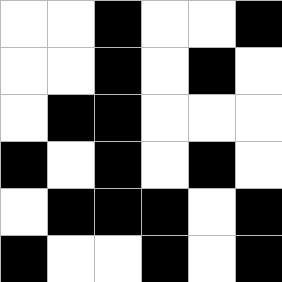[["white", "white", "black", "white", "white", "black"], ["white", "white", "black", "white", "black", "white"], ["white", "black", "black", "white", "white", "white"], ["black", "white", "black", "white", "black", "white"], ["white", "black", "black", "black", "white", "black"], ["black", "white", "white", "black", "white", "black"]]